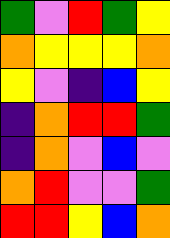[["green", "violet", "red", "green", "yellow"], ["orange", "yellow", "yellow", "yellow", "orange"], ["yellow", "violet", "indigo", "blue", "yellow"], ["indigo", "orange", "red", "red", "green"], ["indigo", "orange", "violet", "blue", "violet"], ["orange", "red", "violet", "violet", "green"], ["red", "red", "yellow", "blue", "orange"]]